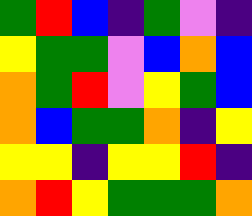[["green", "red", "blue", "indigo", "green", "violet", "indigo"], ["yellow", "green", "green", "violet", "blue", "orange", "blue"], ["orange", "green", "red", "violet", "yellow", "green", "blue"], ["orange", "blue", "green", "green", "orange", "indigo", "yellow"], ["yellow", "yellow", "indigo", "yellow", "yellow", "red", "indigo"], ["orange", "red", "yellow", "green", "green", "green", "orange"]]